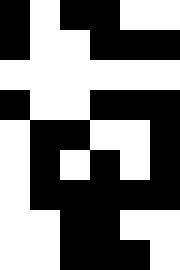[["black", "white", "black", "black", "white", "white"], ["black", "white", "white", "black", "black", "black"], ["white", "white", "white", "white", "white", "white"], ["black", "white", "white", "black", "black", "black"], ["white", "black", "black", "white", "white", "black"], ["white", "black", "white", "black", "white", "black"], ["white", "black", "black", "black", "black", "black"], ["white", "white", "black", "black", "white", "white"], ["white", "white", "black", "black", "black", "white"]]